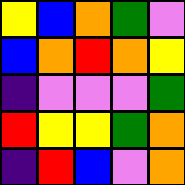[["yellow", "blue", "orange", "green", "violet"], ["blue", "orange", "red", "orange", "yellow"], ["indigo", "violet", "violet", "violet", "green"], ["red", "yellow", "yellow", "green", "orange"], ["indigo", "red", "blue", "violet", "orange"]]